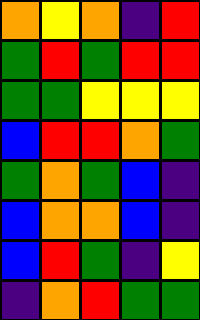[["orange", "yellow", "orange", "indigo", "red"], ["green", "red", "green", "red", "red"], ["green", "green", "yellow", "yellow", "yellow"], ["blue", "red", "red", "orange", "green"], ["green", "orange", "green", "blue", "indigo"], ["blue", "orange", "orange", "blue", "indigo"], ["blue", "red", "green", "indigo", "yellow"], ["indigo", "orange", "red", "green", "green"]]